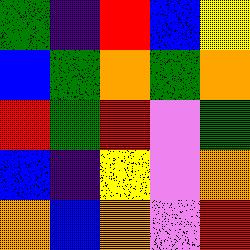[["green", "indigo", "red", "blue", "yellow"], ["blue", "green", "orange", "green", "orange"], ["red", "green", "red", "violet", "green"], ["blue", "indigo", "yellow", "violet", "orange"], ["orange", "blue", "orange", "violet", "red"]]